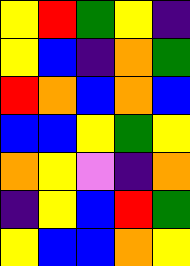[["yellow", "red", "green", "yellow", "indigo"], ["yellow", "blue", "indigo", "orange", "green"], ["red", "orange", "blue", "orange", "blue"], ["blue", "blue", "yellow", "green", "yellow"], ["orange", "yellow", "violet", "indigo", "orange"], ["indigo", "yellow", "blue", "red", "green"], ["yellow", "blue", "blue", "orange", "yellow"]]